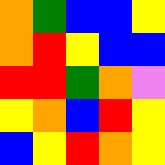[["orange", "green", "blue", "blue", "yellow"], ["orange", "red", "yellow", "blue", "blue"], ["red", "red", "green", "orange", "violet"], ["yellow", "orange", "blue", "red", "yellow"], ["blue", "yellow", "red", "orange", "yellow"]]